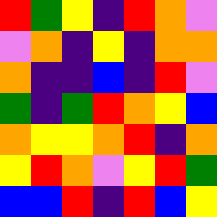[["red", "green", "yellow", "indigo", "red", "orange", "violet"], ["violet", "orange", "indigo", "yellow", "indigo", "orange", "orange"], ["orange", "indigo", "indigo", "blue", "indigo", "red", "violet"], ["green", "indigo", "green", "red", "orange", "yellow", "blue"], ["orange", "yellow", "yellow", "orange", "red", "indigo", "orange"], ["yellow", "red", "orange", "violet", "yellow", "red", "green"], ["blue", "blue", "red", "indigo", "red", "blue", "yellow"]]